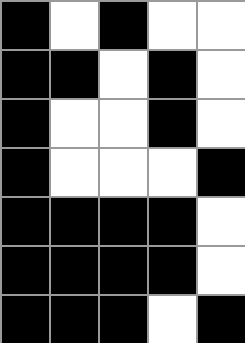[["black", "white", "black", "white", "white"], ["black", "black", "white", "black", "white"], ["black", "white", "white", "black", "white"], ["black", "white", "white", "white", "black"], ["black", "black", "black", "black", "white"], ["black", "black", "black", "black", "white"], ["black", "black", "black", "white", "black"]]